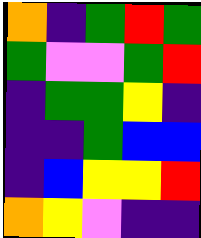[["orange", "indigo", "green", "red", "green"], ["green", "violet", "violet", "green", "red"], ["indigo", "green", "green", "yellow", "indigo"], ["indigo", "indigo", "green", "blue", "blue"], ["indigo", "blue", "yellow", "yellow", "red"], ["orange", "yellow", "violet", "indigo", "indigo"]]